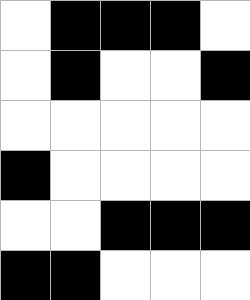[["white", "black", "black", "black", "white"], ["white", "black", "white", "white", "black"], ["white", "white", "white", "white", "white"], ["black", "white", "white", "white", "white"], ["white", "white", "black", "black", "black"], ["black", "black", "white", "white", "white"]]